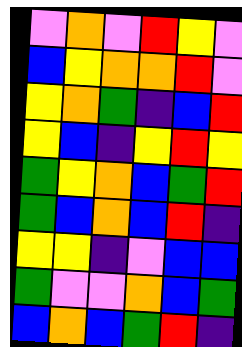[["violet", "orange", "violet", "red", "yellow", "violet"], ["blue", "yellow", "orange", "orange", "red", "violet"], ["yellow", "orange", "green", "indigo", "blue", "red"], ["yellow", "blue", "indigo", "yellow", "red", "yellow"], ["green", "yellow", "orange", "blue", "green", "red"], ["green", "blue", "orange", "blue", "red", "indigo"], ["yellow", "yellow", "indigo", "violet", "blue", "blue"], ["green", "violet", "violet", "orange", "blue", "green"], ["blue", "orange", "blue", "green", "red", "indigo"]]